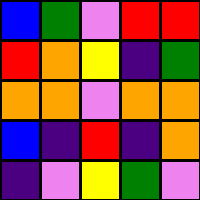[["blue", "green", "violet", "red", "red"], ["red", "orange", "yellow", "indigo", "green"], ["orange", "orange", "violet", "orange", "orange"], ["blue", "indigo", "red", "indigo", "orange"], ["indigo", "violet", "yellow", "green", "violet"]]